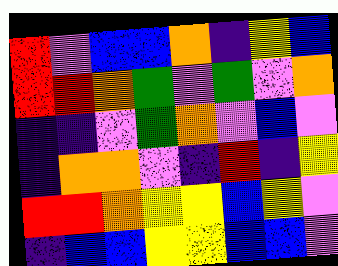[["red", "violet", "blue", "blue", "orange", "indigo", "yellow", "blue"], ["red", "red", "orange", "green", "violet", "green", "violet", "orange"], ["indigo", "indigo", "violet", "green", "orange", "violet", "blue", "violet"], ["indigo", "orange", "orange", "violet", "indigo", "red", "indigo", "yellow"], ["red", "red", "orange", "yellow", "yellow", "blue", "yellow", "violet"], ["indigo", "blue", "blue", "yellow", "yellow", "blue", "blue", "violet"]]